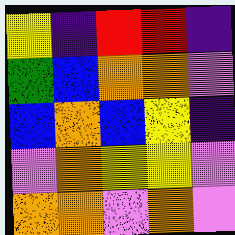[["yellow", "indigo", "red", "red", "indigo"], ["green", "blue", "orange", "orange", "violet"], ["blue", "orange", "blue", "yellow", "indigo"], ["violet", "orange", "yellow", "yellow", "violet"], ["orange", "orange", "violet", "orange", "violet"]]